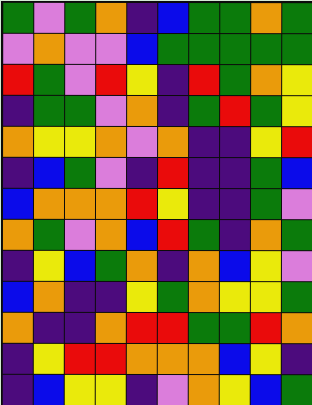[["green", "violet", "green", "orange", "indigo", "blue", "green", "green", "orange", "green"], ["violet", "orange", "violet", "violet", "blue", "green", "green", "green", "green", "green"], ["red", "green", "violet", "red", "yellow", "indigo", "red", "green", "orange", "yellow"], ["indigo", "green", "green", "violet", "orange", "indigo", "green", "red", "green", "yellow"], ["orange", "yellow", "yellow", "orange", "violet", "orange", "indigo", "indigo", "yellow", "red"], ["indigo", "blue", "green", "violet", "indigo", "red", "indigo", "indigo", "green", "blue"], ["blue", "orange", "orange", "orange", "red", "yellow", "indigo", "indigo", "green", "violet"], ["orange", "green", "violet", "orange", "blue", "red", "green", "indigo", "orange", "green"], ["indigo", "yellow", "blue", "green", "orange", "indigo", "orange", "blue", "yellow", "violet"], ["blue", "orange", "indigo", "indigo", "yellow", "green", "orange", "yellow", "yellow", "green"], ["orange", "indigo", "indigo", "orange", "red", "red", "green", "green", "red", "orange"], ["indigo", "yellow", "red", "red", "orange", "orange", "orange", "blue", "yellow", "indigo"], ["indigo", "blue", "yellow", "yellow", "indigo", "violet", "orange", "yellow", "blue", "green"]]